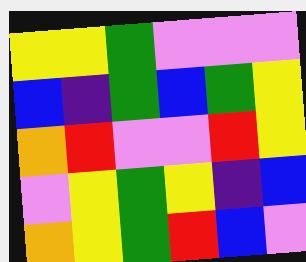[["yellow", "yellow", "green", "violet", "violet", "violet"], ["blue", "indigo", "green", "blue", "green", "yellow"], ["orange", "red", "violet", "violet", "red", "yellow"], ["violet", "yellow", "green", "yellow", "indigo", "blue"], ["orange", "yellow", "green", "red", "blue", "violet"]]